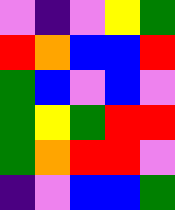[["violet", "indigo", "violet", "yellow", "green"], ["red", "orange", "blue", "blue", "red"], ["green", "blue", "violet", "blue", "violet"], ["green", "yellow", "green", "red", "red"], ["green", "orange", "red", "red", "violet"], ["indigo", "violet", "blue", "blue", "green"]]